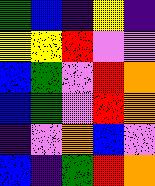[["green", "blue", "indigo", "yellow", "indigo"], ["yellow", "yellow", "red", "violet", "violet"], ["blue", "green", "violet", "red", "orange"], ["blue", "green", "violet", "red", "orange"], ["indigo", "violet", "orange", "blue", "violet"], ["blue", "indigo", "green", "red", "orange"]]